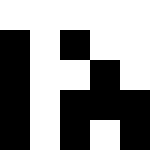[["white", "white", "white", "white", "white"], ["black", "white", "black", "white", "white"], ["black", "white", "white", "black", "white"], ["black", "white", "black", "black", "black"], ["black", "white", "black", "white", "black"]]